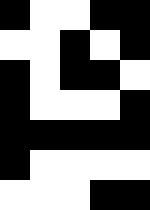[["black", "white", "white", "black", "black"], ["white", "white", "black", "white", "black"], ["black", "white", "black", "black", "white"], ["black", "white", "white", "white", "black"], ["black", "black", "black", "black", "black"], ["black", "white", "white", "white", "white"], ["white", "white", "white", "black", "black"]]